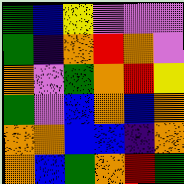[["green", "blue", "yellow", "violet", "violet", "violet"], ["green", "indigo", "orange", "red", "orange", "violet"], ["orange", "violet", "green", "orange", "red", "yellow"], ["green", "violet", "blue", "orange", "blue", "orange"], ["orange", "orange", "blue", "blue", "indigo", "orange"], ["orange", "blue", "green", "orange", "red", "green"]]